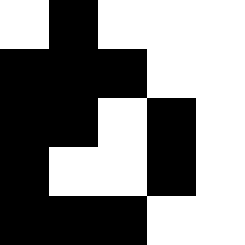[["white", "black", "white", "white", "white"], ["black", "black", "black", "white", "white"], ["black", "black", "white", "black", "white"], ["black", "white", "white", "black", "white"], ["black", "black", "black", "white", "white"]]